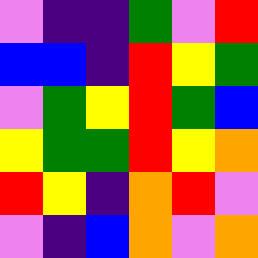[["violet", "indigo", "indigo", "green", "violet", "red"], ["blue", "blue", "indigo", "red", "yellow", "green"], ["violet", "green", "yellow", "red", "green", "blue"], ["yellow", "green", "green", "red", "yellow", "orange"], ["red", "yellow", "indigo", "orange", "red", "violet"], ["violet", "indigo", "blue", "orange", "violet", "orange"]]